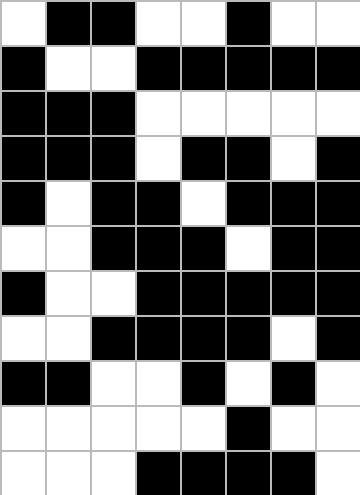[["white", "black", "black", "white", "white", "black", "white", "white"], ["black", "white", "white", "black", "black", "black", "black", "black"], ["black", "black", "black", "white", "white", "white", "white", "white"], ["black", "black", "black", "white", "black", "black", "white", "black"], ["black", "white", "black", "black", "white", "black", "black", "black"], ["white", "white", "black", "black", "black", "white", "black", "black"], ["black", "white", "white", "black", "black", "black", "black", "black"], ["white", "white", "black", "black", "black", "black", "white", "black"], ["black", "black", "white", "white", "black", "white", "black", "white"], ["white", "white", "white", "white", "white", "black", "white", "white"], ["white", "white", "white", "black", "black", "black", "black", "white"]]